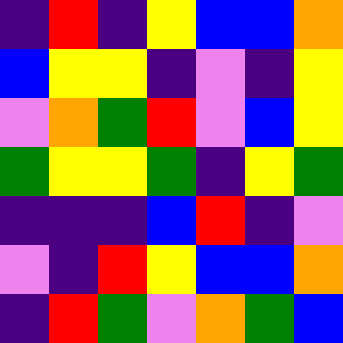[["indigo", "red", "indigo", "yellow", "blue", "blue", "orange"], ["blue", "yellow", "yellow", "indigo", "violet", "indigo", "yellow"], ["violet", "orange", "green", "red", "violet", "blue", "yellow"], ["green", "yellow", "yellow", "green", "indigo", "yellow", "green"], ["indigo", "indigo", "indigo", "blue", "red", "indigo", "violet"], ["violet", "indigo", "red", "yellow", "blue", "blue", "orange"], ["indigo", "red", "green", "violet", "orange", "green", "blue"]]